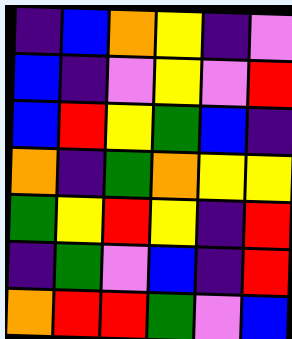[["indigo", "blue", "orange", "yellow", "indigo", "violet"], ["blue", "indigo", "violet", "yellow", "violet", "red"], ["blue", "red", "yellow", "green", "blue", "indigo"], ["orange", "indigo", "green", "orange", "yellow", "yellow"], ["green", "yellow", "red", "yellow", "indigo", "red"], ["indigo", "green", "violet", "blue", "indigo", "red"], ["orange", "red", "red", "green", "violet", "blue"]]